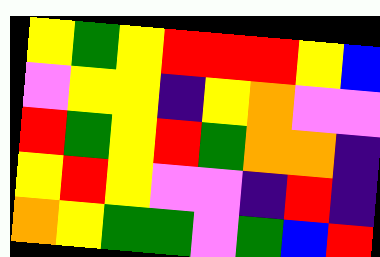[["yellow", "green", "yellow", "red", "red", "red", "yellow", "blue"], ["violet", "yellow", "yellow", "indigo", "yellow", "orange", "violet", "violet"], ["red", "green", "yellow", "red", "green", "orange", "orange", "indigo"], ["yellow", "red", "yellow", "violet", "violet", "indigo", "red", "indigo"], ["orange", "yellow", "green", "green", "violet", "green", "blue", "red"]]